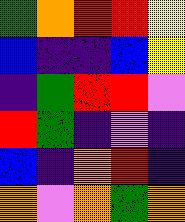[["green", "orange", "red", "red", "yellow"], ["blue", "indigo", "indigo", "blue", "yellow"], ["indigo", "green", "red", "red", "violet"], ["red", "green", "indigo", "violet", "indigo"], ["blue", "indigo", "orange", "red", "indigo"], ["orange", "violet", "orange", "green", "orange"]]